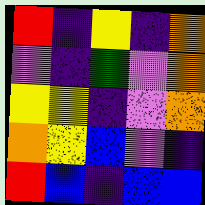[["red", "indigo", "yellow", "indigo", "orange"], ["violet", "indigo", "green", "violet", "orange"], ["yellow", "yellow", "indigo", "violet", "orange"], ["orange", "yellow", "blue", "violet", "indigo"], ["red", "blue", "indigo", "blue", "blue"]]